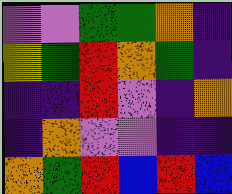[["violet", "violet", "green", "green", "orange", "indigo"], ["yellow", "green", "red", "orange", "green", "indigo"], ["indigo", "indigo", "red", "violet", "indigo", "orange"], ["indigo", "orange", "violet", "violet", "indigo", "indigo"], ["orange", "green", "red", "blue", "red", "blue"]]